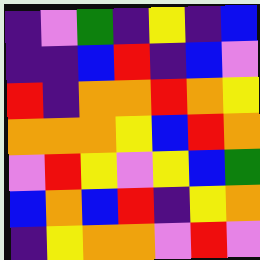[["indigo", "violet", "green", "indigo", "yellow", "indigo", "blue"], ["indigo", "indigo", "blue", "red", "indigo", "blue", "violet"], ["red", "indigo", "orange", "orange", "red", "orange", "yellow"], ["orange", "orange", "orange", "yellow", "blue", "red", "orange"], ["violet", "red", "yellow", "violet", "yellow", "blue", "green"], ["blue", "orange", "blue", "red", "indigo", "yellow", "orange"], ["indigo", "yellow", "orange", "orange", "violet", "red", "violet"]]